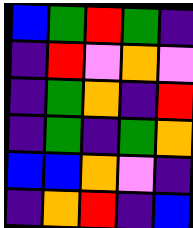[["blue", "green", "red", "green", "indigo"], ["indigo", "red", "violet", "orange", "violet"], ["indigo", "green", "orange", "indigo", "red"], ["indigo", "green", "indigo", "green", "orange"], ["blue", "blue", "orange", "violet", "indigo"], ["indigo", "orange", "red", "indigo", "blue"]]